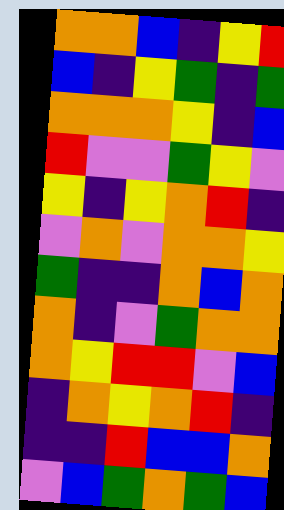[["orange", "orange", "blue", "indigo", "yellow", "red"], ["blue", "indigo", "yellow", "green", "indigo", "green"], ["orange", "orange", "orange", "yellow", "indigo", "blue"], ["red", "violet", "violet", "green", "yellow", "violet"], ["yellow", "indigo", "yellow", "orange", "red", "indigo"], ["violet", "orange", "violet", "orange", "orange", "yellow"], ["green", "indigo", "indigo", "orange", "blue", "orange"], ["orange", "indigo", "violet", "green", "orange", "orange"], ["orange", "yellow", "red", "red", "violet", "blue"], ["indigo", "orange", "yellow", "orange", "red", "indigo"], ["indigo", "indigo", "red", "blue", "blue", "orange"], ["violet", "blue", "green", "orange", "green", "blue"]]